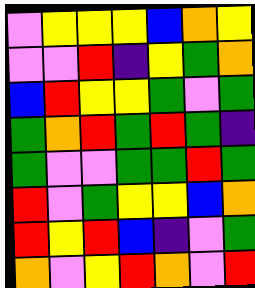[["violet", "yellow", "yellow", "yellow", "blue", "orange", "yellow"], ["violet", "violet", "red", "indigo", "yellow", "green", "orange"], ["blue", "red", "yellow", "yellow", "green", "violet", "green"], ["green", "orange", "red", "green", "red", "green", "indigo"], ["green", "violet", "violet", "green", "green", "red", "green"], ["red", "violet", "green", "yellow", "yellow", "blue", "orange"], ["red", "yellow", "red", "blue", "indigo", "violet", "green"], ["orange", "violet", "yellow", "red", "orange", "violet", "red"]]